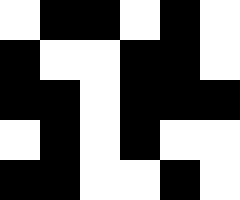[["white", "black", "black", "white", "black", "white"], ["black", "white", "white", "black", "black", "white"], ["black", "black", "white", "black", "black", "black"], ["white", "black", "white", "black", "white", "white"], ["black", "black", "white", "white", "black", "white"]]